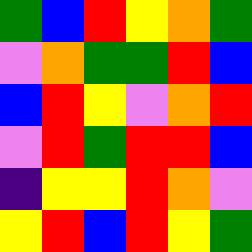[["green", "blue", "red", "yellow", "orange", "green"], ["violet", "orange", "green", "green", "red", "blue"], ["blue", "red", "yellow", "violet", "orange", "red"], ["violet", "red", "green", "red", "red", "blue"], ["indigo", "yellow", "yellow", "red", "orange", "violet"], ["yellow", "red", "blue", "red", "yellow", "green"]]